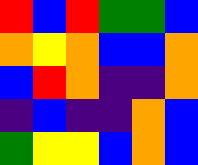[["red", "blue", "red", "green", "green", "blue"], ["orange", "yellow", "orange", "blue", "blue", "orange"], ["blue", "red", "orange", "indigo", "indigo", "orange"], ["indigo", "blue", "indigo", "indigo", "orange", "blue"], ["green", "yellow", "yellow", "blue", "orange", "blue"]]